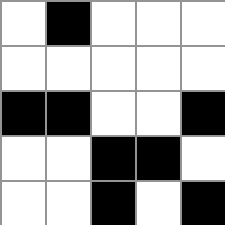[["white", "black", "white", "white", "white"], ["white", "white", "white", "white", "white"], ["black", "black", "white", "white", "black"], ["white", "white", "black", "black", "white"], ["white", "white", "black", "white", "black"]]